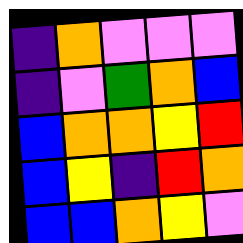[["indigo", "orange", "violet", "violet", "violet"], ["indigo", "violet", "green", "orange", "blue"], ["blue", "orange", "orange", "yellow", "red"], ["blue", "yellow", "indigo", "red", "orange"], ["blue", "blue", "orange", "yellow", "violet"]]